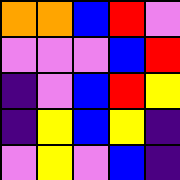[["orange", "orange", "blue", "red", "violet"], ["violet", "violet", "violet", "blue", "red"], ["indigo", "violet", "blue", "red", "yellow"], ["indigo", "yellow", "blue", "yellow", "indigo"], ["violet", "yellow", "violet", "blue", "indigo"]]